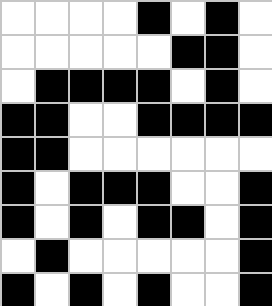[["white", "white", "white", "white", "black", "white", "black", "white"], ["white", "white", "white", "white", "white", "black", "black", "white"], ["white", "black", "black", "black", "black", "white", "black", "white"], ["black", "black", "white", "white", "black", "black", "black", "black"], ["black", "black", "white", "white", "white", "white", "white", "white"], ["black", "white", "black", "black", "black", "white", "white", "black"], ["black", "white", "black", "white", "black", "black", "white", "black"], ["white", "black", "white", "white", "white", "white", "white", "black"], ["black", "white", "black", "white", "black", "white", "white", "black"]]